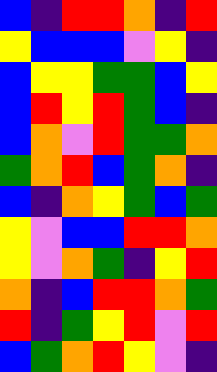[["blue", "indigo", "red", "red", "orange", "indigo", "red"], ["yellow", "blue", "blue", "blue", "violet", "yellow", "indigo"], ["blue", "yellow", "yellow", "green", "green", "blue", "yellow"], ["blue", "red", "yellow", "red", "green", "blue", "indigo"], ["blue", "orange", "violet", "red", "green", "green", "orange"], ["green", "orange", "red", "blue", "green", "orange", "indigo"], ["blue", "indigo", "orange", "yellow", "green", "blue", "green"], ["yellow", "violet", "blue", "blue", "red", "red", "orange"], ["yellow", "violet", "orange", "green", "indigo", "yellow", "red"], ["orange", "indigo", "blue", "red", "red", "orange", "green"], ["red", "indigo", "green", "yellow", "red", "violet", "red"], ["blue", "green", "orange", "red", "yellow", "violet", "indigo"]]